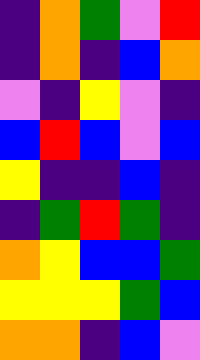[["indigo", "orange", "green", "violet", "red"], ["indigo", "orange", "indigo", "blue", "orange"], ["violet", "indigo", "yellow", "violet", "indigo"], ["blue", "red", "blue", "violet", "blue"], ["yellow", "indigo", "indigo", "blue", "indigo"], ["indigo", "green", "red", "green", "indigo"], ["orange", "yellow", "blue", "blue", "green"], ["yellow", "yellow", "yellow", "green", "blue"], ["orange", "orange", "indigo", "blue", "violet"]]